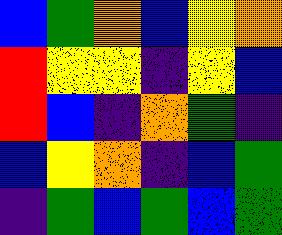[["blue", "green", "orange", "blue", "yellow", "orange"], ["red", "yellow", "yellow", "indigo", "yellow", "blue"], ["red", "blue", "indigo", "orange", "green", "indigo"], ["blue", "yellow", "orange", "indigo", "blue", "green"], ["indigo", "green", "blue", "green", "blue", "green"]]